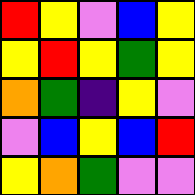[["red", "yellow", "violet", "blue", "yellow"], ["yellow", "red", "yellow", "green", "yellow"], ["orange", "green", "indigo", "yellow", "violet"], ["violet", "blue", "yellow", "blue", "red"], ["yellow", "orange", "green", "violet", "violet"]]